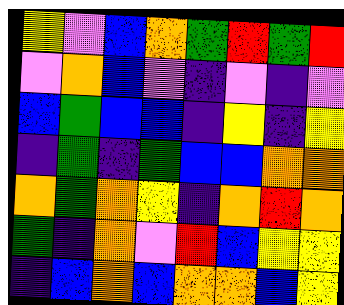[["yellow", "violet", "blue", "orange", "green", "red", "green", "red"], ["violet", "orange", "blue", "violet", "indigo", "violet", "indigo", "violet"], ["blue", "green", "blue", "blue", "indigo", "yellow", "indigo", "yellow"], ["indigo", "green", "indigo", "green", "blue", "blue", "orange", "orange"], ["orange", "green", "orange", "yellow", "indigo", "orange", "red", "orange"], ["green", "indigo", "orange", "violet", "red", "blue", "yellow", "yellow"], ["indigo", "blue", "orange", "blue", "orange", "orange", "blue", "yellow"]]